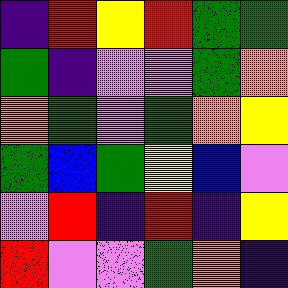[["indigo", "red", "yellow", "red", "green", "green"], ["green", "indigo", "violet", "violet", "green", "orange"], ["orange", "green", "violet", "green", "orange", "yellow"], ["green", "blue", "green", "yellow", "blue", "violet"], ["violet", "red", "indigo", "red", "indigo", "yellow"], ["red", "violet", "violet", "green", "orange", "indigo"]]